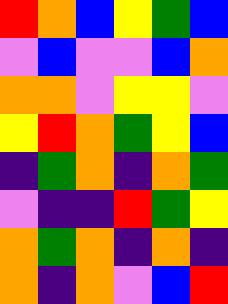[["red", "orange", "blue", "yellow", "green", "blue"], ["violet", "blue", "violet", "violet", "blue", "orange"], ["orange", "orange", "violet", "yellow", "yellow", "violet"], ["yellow", "red", "orange", "green", "yellow", "blue"], ["indigo", "green", "orange", "indigo", "orange", "green"], ["violet", "indigo", "indigo", "red", "green", "yellow"], ["orange", "green", "orange", "indigo", "orange", "indigo"], ["orange", "indigo", "orange", "violet", "blue", "red"]]